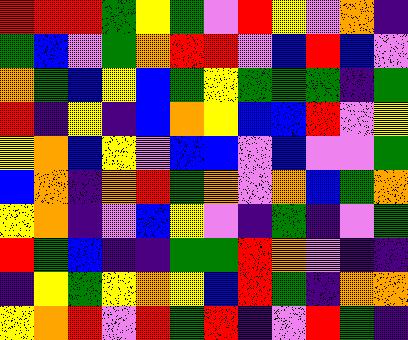[["red", "red", "red", "green", "yellow", "green", "violet", "red", "yellow", "violet", "orange", "indigo"], ["green", "blue", "violet", "green", "orange", "red", "red", "violet", "blue", "red", "blue", "violet"], ["orange", "green", "blue", "yellow", "blue", "green", "yellow", "green", "green", "green", "indigo", "green"], ["red", "indigo", "yellow", "indigo", "blue", "orange", "yellow", "blue", "blue", "red", "violet", "yellow"], ["yellow", "orange", "blue", "yellow", "violet", "blue", "blue", "violet", "blue", "violet", "violet", "green"], ["blue", "orange", "indigo", "orange", "red", "green", "orange", "violet", "orange", "blue", "green", "orange"], ["yellow", "orange", "indigo", "violet", "blue", "yellow", "violet", "indigo", "green", "indigo", "violet", "green"], ["red", "green", "blue", "indigo", "indigo", "green", "green", "red", "orange", "violet", "indigo", "indigo"], ["indigo", "yellow", "green", "yellow", "orange", "yellow", "blue", "red", "green", "indigo", "orange", "orange"], ["yellow", "orange", "red", "violet", "red", "green", "red", "indigo", "violet", "red", "green", "indigo"]]